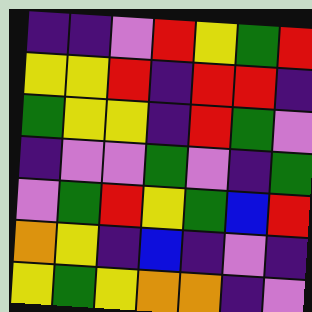[["indigo", "indigo", "violet", "red", "yellow", "green", "red"], ["yellow", "yellow", "red", "indigo", "red", "red", "indigo"], ["green", "yellow", "yellow", "indigo", "red", "green", "violet"], ["indigo", "violet", "violet", "green", "violet", "indigo", "green"], ["violet", "green", "red", "yellow", "green", "blue", "red"], ["orange", "yellow", "indigo", "blue", "indigo", "violet", "indigo"], ["yellow", "green", "yellow", "orange", "orange", "indigo", "violet"]]